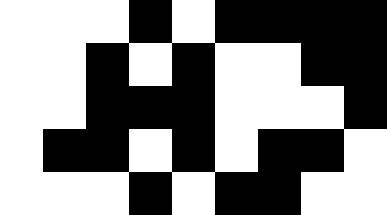[["white", "white", "white", "black", "white", "black", "black", "black", "black"], ["white", "white", "black", "white", "black", "white", "white", "black", "black"], ["white", "white", "black", "black", "black", "white", "white", "white", "black"], ["white", "black", "black", "white", "black", "white", "black", "black", "white"], ["white", "white", "white", "black", "white", "black", "black", "white", "white"]]